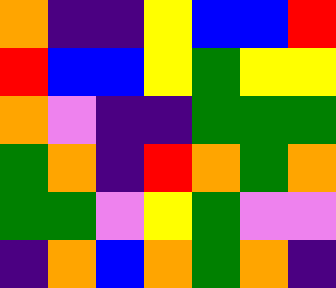[["orange", "indigo", "indigo", "yellow", "blue", "blue", "red"], ["red", "blue", "blue", "yellow", "green", "yellow", "yellow"], ["orange", "violet", "indigo", "indigo", "green", "green", "green"], ["green", "orange", "indigo", "red", "orange", "green", "orange"], ["green", "green", "violet", "yellow", "green", "violet", "violet"], ["indigo", "orange", "blue", "orange", "green", "orange", "indigo"]]